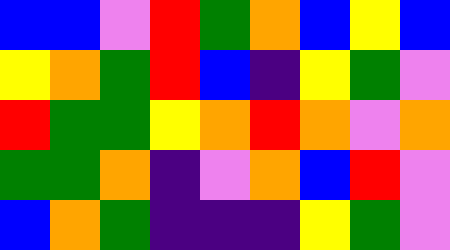[["blue", "blue", "violet", "red", "green", "orange", "blue", "yellow", "blue"], ["yellow", "orange", "green", "red", "blue", "indigo", "yellow", "green", "violet"], ["red", "green", "green", "yellow", "orange", "red", "orange", "violet", "orange"], ["green", "green", "orange", "indigo", "violet", "orange", "blue", "red", "violet"], ["blue", "orange", "green", "indigo", "indigo", "indigo", "yellow", "green", "violet"]]